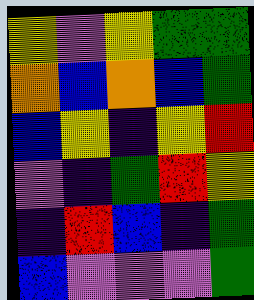[["yellow", "violet", "yellow", "green", "green"], ["orange", "blue", "orange", "blue", "green"], ["blue", "yellow", "indigo", "yellow", "red"], ["violet", "indigo", "green", "red", "yellow"], ["indigo", "red", "blue", "indigo", "green"], ["blue", "violet", "violet", "violet", "green"]]